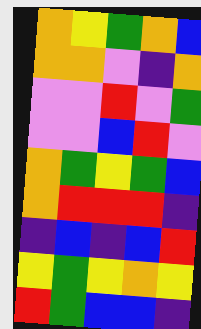[["orange", "yellow", "green", "orange", "blue"], ["orange", "orange", "violet", "indigo", "orange"], ["violet", "violet", "red", "violet", "green"], ["violet", "violet", "blue", "red", "violet"], ["orange", "green", "yellow", "green", "blue"], ["orange", "red", "red", "red", "indigo"], ["indigo", "blue", "indigo", "blue", "red"], ["yellow", "green", "yellow", "orange", "yellow"], ["red", "green", "blue", "blue", "indigo"]]